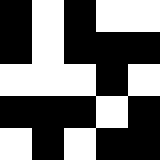[["black", "white", "black", "white", "white"], ["black", "white", "black", "black", "black"], ["white", "white", "white", "black", "white"], ["black", "black", "black", "white", "black"], ["white", "black", "white", "black", "black"]]